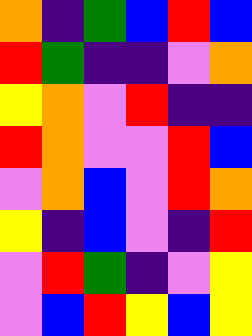[["orange", "indigo", "green", "blue", "red", "blue"], ["red", "green", "indigo", "indigo", "violet", "orange"], ["yellow", "orange", "violet", "red", "indigo", "indigo"], ["red", "orange", "violet", "violet", "red", "blue"], ["violet", "orange", "blue", "violet", "red", "orange"], ["yellow", "indigo", "blue", "violet", "indigo", "red"], ["violet", "red", "green", "indigo", "violet", "yellow"], ["violet", "blue", "red", "yellow", "blue", "yellow"]]